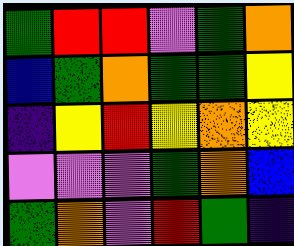[["green", "red", "red", "violet", "green", "orange"], ["blue", "green", "orange", "green", "green", "yellow"], ["indigo", "yellow", "red", "yellow", "orange", "yellow"], ["violet", "violet", "violet", "green", "orange", "blue"], ["green", "orange", "violet", "red", "green", "indigo"]]